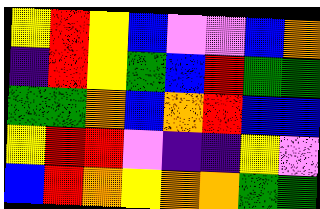[["yellow", "red", "yellow", "blue", "violet", "violet", "blue", "orange"], ["indigo", "red", "yellow", "green", "blue", "red", "green", "green"], ["green", "green", "orange", "blue", "orange", "red", "blue", "blue"], ["yellow", "red", "red", "violet", "indigo", "indigo", "yellow", "violet"], ["blue", "red", "orange", "yellow", "orange", "orange", "green", "green"]]